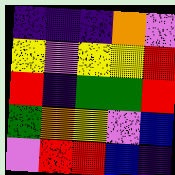[["indigo", "indigo", "indigo", "orange", "violet"], ["yellow", "violet", "yellow", "yellow", "red"], ["red", "indigo", "green", "green", "red"], ["green", "orange", "yellow", "violet", "blue"], ["violet", "red", "red", "blue", "indigo"]]